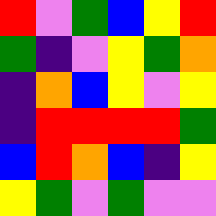[["red", "violet", "green", "blue", "yellow", "red"], ["green", "indigo", "violet", "yellow", "green", "orange"], ["indigo", "orange", "blue", "yellow", "violet", "yellow"], ["indigo", "red", "red", "red", "red", "green"], ["blue", "red", "orange", "blue", "indigo", "yellow"], ["yellow", "green", "violet", "green", "violet", "violet"]]